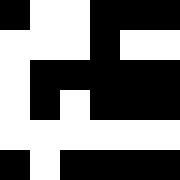[["black", "white", "white", "black", "black", "black"], ["white", "white", "white", "black", "white", "white"], ["white", "black", "black", "black", "black", "black"], ["white", "black", "white", "black", "black", "black"], ["white", "white", "white", "white", "white", "white"], ["black", "white", "black", "black", "black", "black"]]